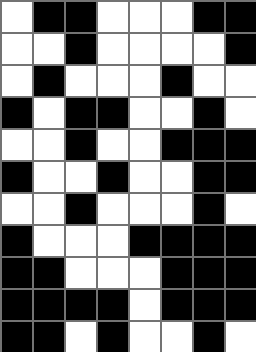[["white", "black", "black", "white", "white", "white", "black", "black"], ["white", "white", "black", "white", "white", "white", "white", "black"], ["white", "black", "white", "white", "white", "black", "white", "white"], ["black", "white", "black", "black", "white", "white", "black", "white"], ["white", "white", "black", "white", "white", "black", "black", "black"], ["black", "white", "white", "black", "white", "white", "black", "black"], ["white", "white", "black", "white", "white", "white", "black", "white"], ["black", "white", "white", "white", "black", "black", "black", "black"], ["black", "black", "white", "white", "white", "black", "black", "black"], ["black", "black", "black", "black", "white", "black", "black", "black"], ["black", "black", "white", "black", "white", "white", "black", "white"]]